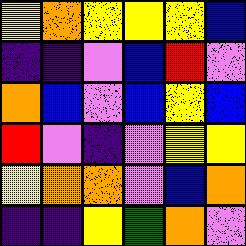[["yellow", "orange", "yellow", "yellow", "yellow", "blue"], ["indigo", "indigo", "violet", "blue", "red", "violet"], ["orange", "blue", "violet", "blue", "yellow", "blue"], ["red", "violet", "indigo", "violet", "yellow", "yellow"], ["yellow", "orange", "orange", "violet", "blue", "orange"], ["indigo", "indigo", "yellow", "green", "orange", "violet"]]